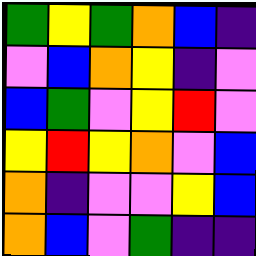[["green", "yellow", "green", "orange", "blue", "indigo"], ["violet", "blue", "orange", "yellow", "indigo", "violet"], ["blue", "green", "violet", "yellow", "red", "violet"], ["yellow", "red", "yellow", "orange", "violet", "blue"], ["orange", "indigo", "violet", "violet", "yellow", "blue"], ["orange", "blue", "violet", "green", "indigo", "indigo"]]